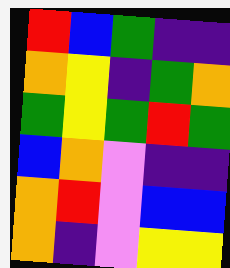[["red", "blue", "green", "indigo", "indigo"], ["orange", "yellow", "indigo", "green", "orange"], ["green", "yellow", "green", "red", "green"], ["blue", "orange", "violet", "indigo", "indigo"], ["orange", "red", "violet", "blue", "blue"], ["orange", "indigo", "violet", "yellow", "yellow"]]